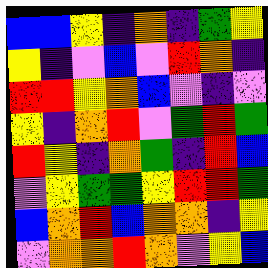[["blue", "blue", "yellow", "indigo", "orange", "indigo", "green", "yellow"], ["yellow", "indigo", "violet", "blue", "violet", "red", "orange", "indigo"], ["red", "red", "yellow", "orange", "blue", "violet", "indigo", "violet"], ["yellow", "indigo", "orange", "red", "violet", "green", "red", "green"], ["red", "yellow", "indigo", "orange", "green", "indigo", "red", "blue"], ["violet", "yellow", "green", "green", "yellow", "red", "red", "green"], ["blue", "orange", "red", "blue", "orange", "orange", "indigo", "yellow"], ["violet", "orange", "orange", "red", "orange", "violet", "yellow", "blue"]]